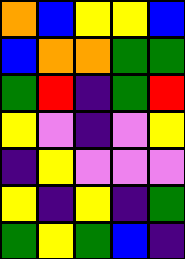[["orange", "blue", "yellow", "yellow", "blue"], ["blue", "orange", "orange", "green", "green"], ["green", "red", "indigo", "green", "red"], ["yellow", "violet", "indigo", "violet", "yellow"], ["indigo", "yellow", "violet", "violet", "violet"], ["yellow", "indigo", "yellow", "indigo", "green"], ["green", "yellow", "green", "blue", "indigo"]]